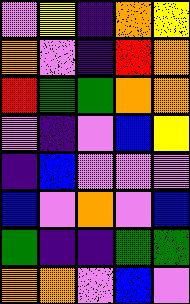[["violet", "yellow", "indigo", "orange", "yellow"], ["orange", "violet", "indigo", "red", "orange"], ["red", "green", "green", "orange", "orange"], ["violet", "indigo", "violet", "blue", "yellow"], ["indigo", "blue", "violet", "violet", "violet"], ["blue", "violet", "orange", "violet", "blue"], ["green", "indigo", "indigo", "green", "green"], ["orange", "orange", "violet", "blue", "violet"]]